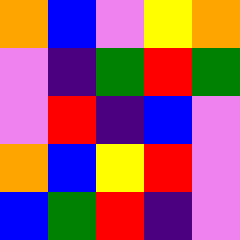[["orange", "blue", "violet", "yellow", "orange"], ["violet", "indigo", "green", "red", "green"], ["violet", "red", "indigo", "blue", "violet"], ["orange", "blue", "yellow", "red", "violet"], ["blue", "green", "red", "indigo", "violet"]]